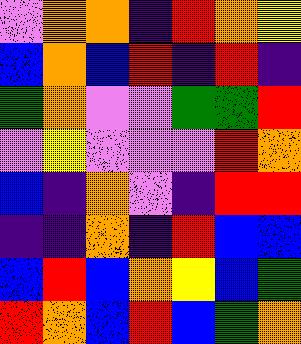[["violet", "orange", "orange", "indigo", "red", "orange", "yellow"], ["blue", "orange", "blue", "red", "indigo", "red", "indigo"], ["green", "orange", "violet", "violet", "green", "green", "red"], ["violet", "yellow", "violet", "violet", "violet", "red", "orange"], ["blue", "indigo", "orange", "violet", "indigo", "red", "red"], ["indigo", "indigo", "orange", "indigo", "red", "blue", "blue"], ["blue", "red", "blue", "orange", "yellow", "blue", "green"], ["red", "orange", "blue", "red", "blue", "green", "orange"]]